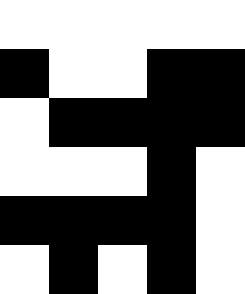[["white", "white", "white", "white", "white"], ["black", "white", "white", "black", "black"], ["white", "black", "black", "black", "black"], ["white", "white", "white", "black", "white"], ["black", "black", "black", "black", "white"], ["white", "black", "white", "black", "white"]]